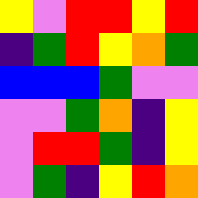[["yellow", "violet", "red", "red", "yellow", "red"], ["indigo", "green", "red", "yellow", "orange", "green"], ["blue", "blue", "blue", "green", "violet", "violet"], ["violet", "violet", "green", "orange", "indigo", "yellow"], ["violet", "red", "red", "green", "indigo", "yellow"], ["violet", "green", "indigo", "yellow", "red", "orange"]]